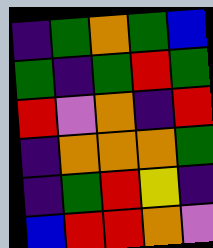[["indigo", "green", "orange", "green", "blue"], ["green", "indigo", "green", "red", "green"], ["red", "violet", "orange", "indigo", "red"], ["indigo", "orange", "orange", "orange", "green"], ["indigo", "green", "red", "yellow", "indigo"], ["blue", "red", "red", "orange", "violet"]]